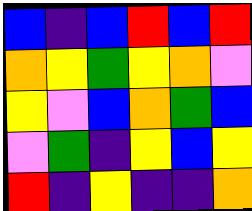[["blue", "indigo", "blue", "red", "blue", "red"], ["orange", "yellow", "green", "yellow", "orange", "violet"], ["yellow", "violet", "blue", "orange", "green", "blue"], ["violet", "green", "indigo", "yellow", "blue", "yellow"], ["red", "indigo", "yellow", "indigo", "indigo", "orange"]]